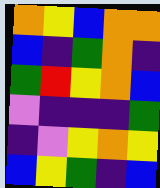[["orange", "yellow", "blue", "orange", "orange"], ["blue", "indigo", "green", "orange", "indigo"], ["green", "red", "yellow", "orange", "blue"], ["violet", "indigo", "indigo", "indigo", "green"], ["indigo", "violet", "yellow", "orange", "yellow"], ["blue", "yellow", "green", "indigo", "blue"]]